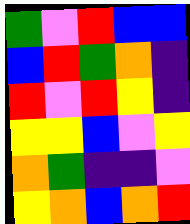[["green", "violet", "red", "blue", "blue"], ["blue", "red", "green", "orange", "indigo"], ["red", "violet", "red", "yellow", "indigo"], ["yellow", "yellow", "blue", "violet", "yellow"], ["orange", "green", "indigo", "indigo", "violet"], ["yellow", "orange", "blue", "orange", "red"]]